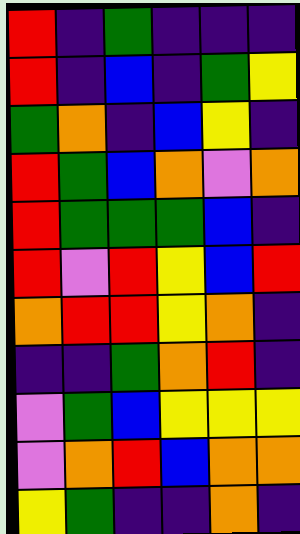[["red", "indigo", "green", "indigo", "indigo", "indigo"], ["red", "indigo", "blue", "indigo", "green", "yellow"], ["green", "orange", "indigo", "blue", "yellow", "indigo"], ["red", "green", "blue", "orange", "violet", "orange"], ["red", "green", "green", "green", "blue", "indigo"], ["red", "violet", "red", "yellow", "blue", "red"], ["orange", "red", "red", "yellow", "orange", "indigo"], ["indigo", "indigo", "green", "orange", "red", "indigo"], ["violet", "green", "blue", "yellow", "yellow", "yellow"], ["violet", "orange", "red", "blue", "orange", "orange"], ["yellow", "green", "indigo", "indigo", "orange", "indigo"]]